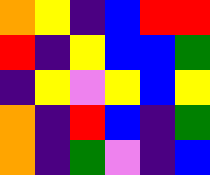[["orange", "yellow", "indigo", "blue", "red", "red"], ["red", "indigo", "yellow", "blue", "blue", "green"], ["indigo", "yellow", "violet", "yellow", "blue", "yellow"], ["orange", "indigo", "red", "blue", "indigo", "green"], ["orange", "indigo", "green", "violet", "indigo", "blue"]]